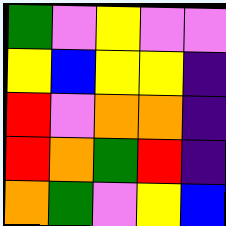[["green", "violet", "yellow", "violet", "violet"], ["yellow", "blue", "yellow", "yellow", "indigo"], ["red", "violet", "orange", "orange", "indigo"], ["red", "orange", "green", "red", "indigo"], ["orange", "green", "violet", "yellow", "blue"]]